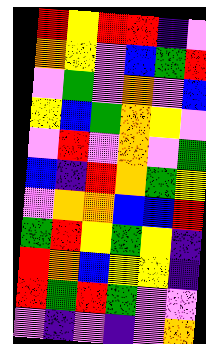[["red", "yellow", "red", "red", "indigo", "violet"], ["orange", "yellow", "violet", "blue", "green", "red"], ["violet", "green", "violet", "orange", "violet", "blue"], ["yellow", "blue", "green", "orange", "yellow", "violet"], ["violet", "red", "violet", "orange", "violet", "green"], ["blue", "indigo", "red", "orange", "green", "yellow"], ["violet", "orange", "orange", "blue", "blue", "red"], ["green", "red", "yellow", "green", "yellow", "indigo"], ["red", "orange", "blue", "yellow", "yellow", "indigo"], ["red", "green", "red", "green", "violet", "violet"], ["violet", "indigo", "violet", "indigo", "violet", "orange"]]